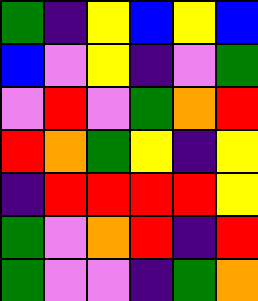[["green", "indigo", "yellow", "blue", "yellow", "blue"], ["blue", "violet", "yellow", "indigo", "violet", "green"], ["violet", "red", "violet", "green", "orange", "red"], ["red", "orange", "green", "yellow", "indigo", "yellow"], ["indigo", "red", "red", "red", "red", "yellow"], ["green", "violet", "orange", "red", "indigo", "red"], ["green", "violet", "violet", "indigo", "green", "orange"]]